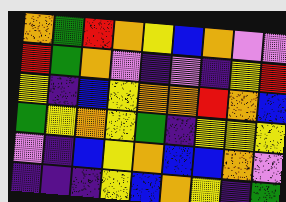[["orange", "green", "red", "orange", "yellow", "blue", "orange", "violet", "violet"], ["red", "green", "orange", "violet", "indigo", "violet", "indigo", "yellow", "red"], ["yellow", "indigo", "blue", "yellow", "orange", "orange", "red", "orange", "blue"], ["green", "yellow", "orange", "yellow", "green", "indigo", "yellow", "yellow", "yellow"], ["violet", "indigo", "blue", "yellow", "orange", "blue", "blue", "orange", "violet"], ["indigo", "indigo", "indigo", "yellow", "blue", "orange", "yellow", "indigo", "green"]]